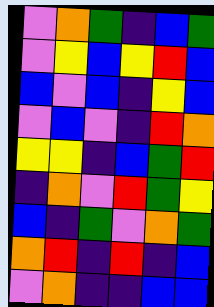[["violet", "orange", "green", "indigo", "blue", "green"], ["violet", "yellow", "blue", "yellow", "red", "blue"], ["blue", "violet", "blue", "indigo", "yellow", "blue"], ["violet", "blue", "violet", "indigo", "red", "orange"], ["yellow", "yellow", "indigo", "blue", "green", "red"], ["indigo", "orange", "violet", "red", "green", "yellow"], ["blue", "indigo", "green", "violet", "orange", "green"], ["orange", "red", "indigo", "red", "indigo", "blue"], ["violet", "orange", "indigo", "indigo", "blue", "blue"]]